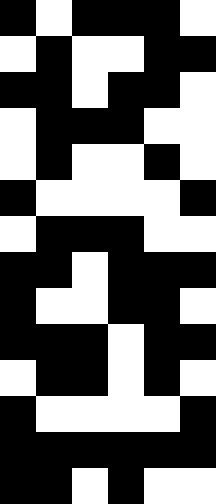[["black", "white", "black", "black", "black", "white"], ["white", "black", "white", "white", "black", "black"], ["black", "black", "white", "black", "black", "white"], ["white", "black", "black", "black", "white", "white"], ["white", "black", "white", "white", "black", "white"], ["black", "white", "white", "white", "white", "black"], ["white", "black", "black", "black", "white", "white"], ["black", "black", "white", "black", "black", "black"], ["black", "white", "white", "black", "black", "white"], ["black", "black", "black", "white", "black", "black"], ["white", "black", "black", "white", "black", "white"], ["black", "white", "white", "white", "white", "black"], ["black", "black", "black", "black", "black", "black"], ["black", "black", "white", "black", "white", "white"]]